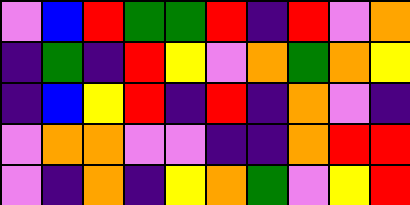[["violet", "blue", "red", "green", "green", "red", "indigo", "red", "violet", "orange"], ["indigo", "green", "indigo", "red", "yellow", "violet", "orange", "green", "orange", "yellow"], ["indigo", "blue", "yellow", "red", "indigo", "red", "indigo", "orange", "violet", "indigo"], ["violet", "orange", "orange", "violet", "violet", "indigo", "indigo", "orange", "red", "red"], ["violet", "indigo", "orange", "indigo", "yellow", "orange", "green", "violet", "yellow", "red"]]